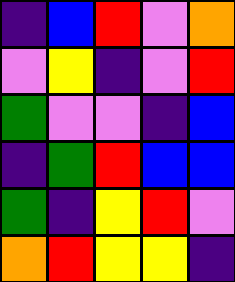[["indigo", "blue", "red", "violet", "orange"], ["violet", "yellow", "indigo", "violet", "red"], ["green", "violet", "violet", "indigo", "blue"], ["indigo", "green", "red", "blue", "blue"], ["green", "indigo", "yellow", "red", "violet"], ["orange", "red", "yellow", "yellow", "indigo"]]